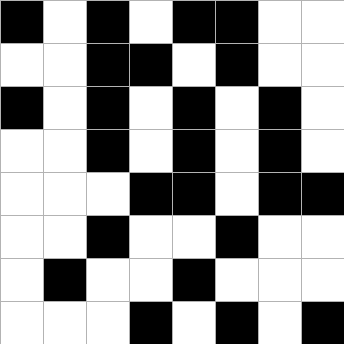[["black", "white", "black", "white", "black", "black", "white", "white"], ["white", "white", "black", "black", "white", "black", "white", "white"], ["black", "white", "black", "white", "black", "white", "black", "white"], ["white", "white", "black", "white", "black", "white", "black", "white"], ["white", "white", "white", "black", "black", "white", "black", "black"], ["white", "white", "black", "white", "white", "black", "white", "white"], ["white", "black", "white", "white", "black", "white", "white", "white"], ["white", "white", "white", "black", "white", "black", "white", "black"]]